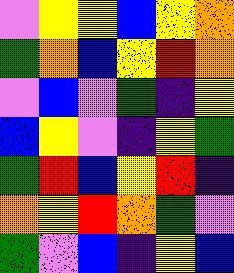[["violet", "yellow", "yellow", "blue", "yellow", "orange"], ["green", "orange", "blue", "yellow", "red", "orange"], ["violet", "blue", "violet", "green", "indigo", "yellow"], ["blue", "yellow", "violet", "indigo", "yellow", "green"], ["green", "red", "blue", "yellow", "red", "indigo"], ["orange", "yellow", "red", "orange", "green", "violet"], ["green", "violet", "blue", "indigo", "yellow", "blue"]]